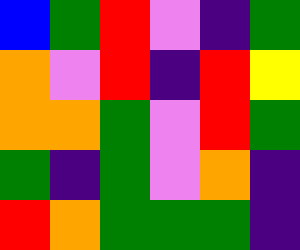[["blue", "green", "red", "violet", "indigo", "green"], ["orange", "violet", "red", "indigo", "red", "yellow"], ["orange", "orange", "green", "violet", "red", "green"], ["green", "indigo", "green", "violet", "orange", "indigo"], ["red", "orange", "green", "green", "green", "indigo"]]